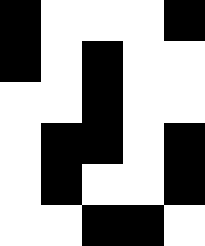[["black", "white", "white", "white", "black"], ["black", "white", "black", "white", "white"], ["white", "white", "black", "white", "white"], ["white", "black", "black", "white", "black"], ["white", "black", "white", "white", "black"], ["white", "white", "black", "black", "white"]]